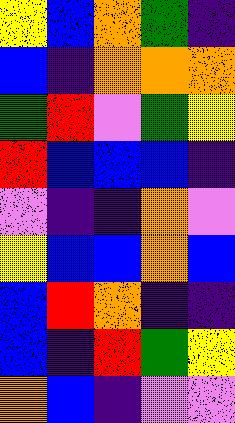[["yellow", "blue", "orange", "green", "indigo"], ["blue", "indigo", "orange", "orange", "orange"], ["green", "red", "violet", "green", "yellow"], ["red", "blue", "blue", "blue", "indigo"], ["violet", "indigo", "indigo", "orange", "violet"], ["yellow", "blue", "blue", "orange", "blue"], ["blue", "red", "orange", "indigo", "indigo"], ["blue", "indigo", "red", "green", "yellow"], ["orange", "blue", "indigo", "violet", "violet"]]